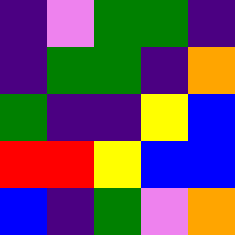[["indigo", "violet", "green", "green", "indigo"], ["indigo", "green", "green", "indigo", "orange"], ["green", "indigo", "indigo", "yellow", "blue"], ["red", "red", "yellow", "blue", "blue"], ["blue", "indigo", "green", "violet", "orange"]]